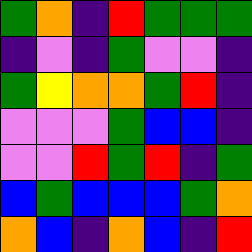[["green", "orange", "indigo", "red", "green", "green", "green"], ["indigo", "violet", "indigo", "green", "violet", "violet", "indigo"], ["green", "yellow", "orange", "orange", "green", "red", "indigo"], ["violet", "violet", "violet", "green", "blue", "blue", "indigo"], ["violet", "violet", "red", "green", "red", "indigo", "green"], ["blue", "green", "blue", "blue", "blue", "green", "orange"], ["orange", "blue", "indigo", "orange", "blue", "indigo", "red"]]